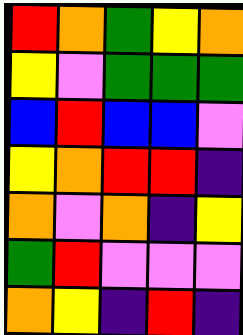[["red", "orange", "green", "yellow", "orange"], ["yellow", "violet", "green", "green", "green"], ["blue", "red", "blue", "blue", "violet"], ["yellow", "orange", "red", "red", "indigo"], ["orange", "violet", "orange", "indigo", "yellow"], ["green", "red", "violet", "violet", "violet"], ["orange", "yellow", "indigo", "red", "indigo"]]